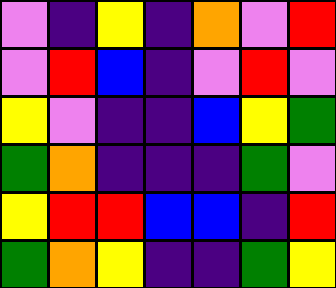[["violet", "indigo", "yellow", "indigo", "orange", "violet", "red"], ["violet", "red", "blue", "indigo", "violet", "red", "violet"], ["yellow", "violet", "indigo", "indigo", "blue", "yellow", "green"], ["green", "orange", "indigo", "indigo", "indigo", "green", "violet"], ["yellow", "red", "red", "blue", "blue", "indigo", "red"], ["green", "orange", "yellow", "indigo", "indigo", "green", "yellow"]]